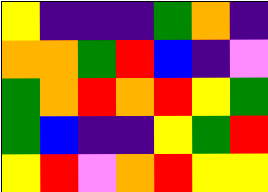[["yellow", "indigo", "indigo", "indigo", "green", "orange", "indigo"], ["orange", "orange", "green", "red", "blue", "indigo", "violet"], ["green", "orange", "red", "orange", "red", "yellow", "green"], ["green", "blue", "indigo", "indigo", "yellow", "green", "red"], ["yellow", "red", "violet", "orange", "red", "yellow", "yellow"]]